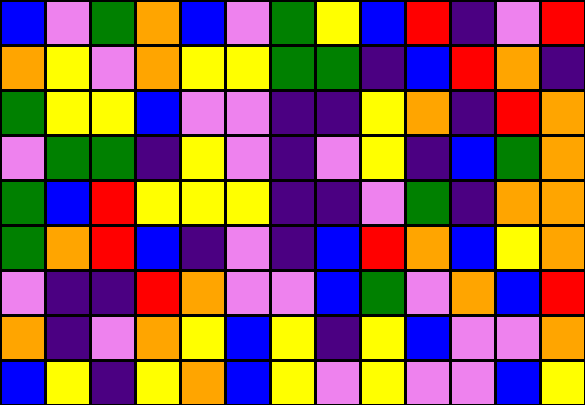[["blue", "violet", "green", "orange", "blue", "violet", "green", "yellow", "blue", "red", "indigo", "violet", "red"], ["orange", "yellow", "violet", "orange", "yellow", "yellow", "green", "green", "indigo", "blue", "red", "orange", "indigo"], ["green", "yellow", "yellow", "blue", "violet", "violet", "indigo", "indigo", "yellow", "orange", "indigo", "red", "orange"], ["violet", "green", "green", "indigo", "yellow", "violet", "indigo", "violet", "yellow", "indigo", "blue", "green", "orange"], ["green", "blue", "red", "yellow", "yellow", "yellow", "indigo", "indigo", "violet", "green", "indigo", "orange", "orange"], ["green", "orange", "red", "blue", "indigo", "violet", "indigo", "blue", "red", "orange", "blue", "yellow", "orange"], ["violet", "indigo", "indigo", "red", "orange", "violet", "violet", "blue", "green", "violet", "orange", "blue", "red"], ["orange", "indigo", "violet", "orange", "yellow", "blue", "yellow", "indigo", "yellow", "blue", "violet", "violet", "orange"], ["blue", "yellow", "indigo", "yellow", "orange", "blue", "yellow", "violet", "yellow", "violet", "violet", "blue", "yellow"]]